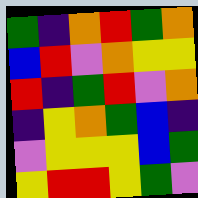[["green", "indigo", "orange", "red", "green", "orange"], ["blue", "red", "violet", "orange", "yellow", "yellow"], ["red", "indigo", "green", "red", "violet", "orange"], ["indigo", "yellow", "orange", "green", "blue", "indigo"], ["violet", "yellow", "yellow", "yellow", "blue", "green"], ["yellow", "red", "red", "yellow", "green", "violet"]]